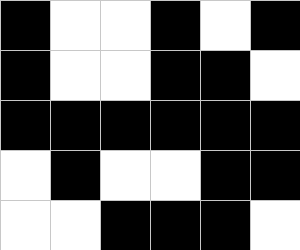[["black", "white", "white", "black", "white", "black"], ["black", "white", "white", "black", "black", "white"], ["black", "black", "black", "black", "black", "black"], ["white", "black", "white", "white", "black", "black"], ["white", "white", "black", "black", "black", "white"]]